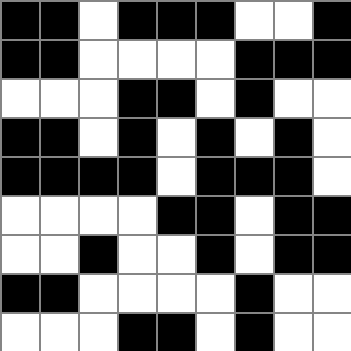[["black", "black", "white", "black", "black", "black", "white", "white", "black"], ["black", "black", "white", "white", "white", "white", "black", "black", "black"], ["white", "white", "white", "black", "black", "white", "black", "white", "white"], ["black", "black", "white", "black", "white", "black", "white", "black", "white"], ["black", "black", "black", "black", "white", "black", "black", "black", "white"], ["white", "white", "white", "white", "black", "black", "white", "black", "black"], ["white", "white", "black", "white", "white", "black", "white", "black", "black"], ["black", "black", "white", "white", "white", "white", "black", "white", "white"], ["white", "white", "white", "black", "black", "white", "black", "white", "white"]]